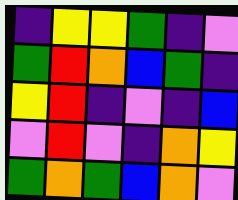[["indigo", "yellow", "yellow", "green", "indigo", "violet"], ["green", "red", "orange", "blue", "green", "indigo"], ["yellow", "red", "indigo", "violet", "indigo", "blue"], ["violet", "red", "violet", "indigo", "orange", "yellow"], ["green", "orange", "green", "blue", "orange", "violet"]]